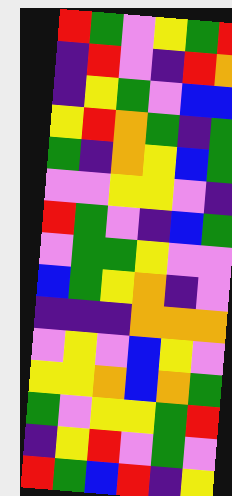[["red", "green", "violet", "yellow", "green", "red"], ["indigo", "red", "violet", "indigo", "red", "orange"], ["indigo", "yellow", "green", "violet", "blue", "blue"], ["yellow", "red", "orange", "green", "indigo", "green"], ["green", "indigo", "orange", "yellow", "blue", "green"], ["violet", "violet", "yellow", "yellow", "violet", "indigo"], ["red", "green", "violet", "indigo", "blue", "green"], ["violet", "green", "green", "yellow", "violet", "violet"], ["blue", "green", "yellow", "orange", "indigo", "violet"], ["indigo", "indigo", "indigo", "orange", "orange", "orange"], ["violet", "yellow", "violet", "blue", "yellow", "violet"], ["yellow", "yellow", "orange", "blue", "orange", "green"], ["green", "violet", "yellow", "yellow", "green", "red"], ["indigo", "yellow", "red", "violet", "green", "violet"], ["red", "green", "blue", "red", "indigo", "yellow"]]